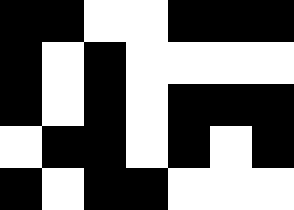[["black", "black", "white", "white", "black", "black", "black"], ["black", "white", "black", "white", "white", "white", "white"], ["black", "white", "black", "white", "black", "black", "black"], ["white", "black", "black", "white", "black", "white", "black"], ["black", "white", "black", "black", "white", "white", "white"]]